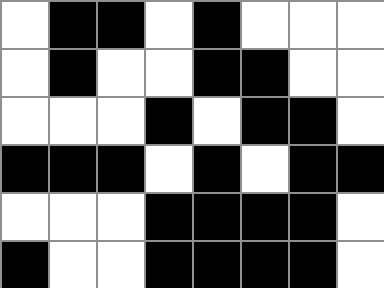[["white", "black", "black", "white", "black", "white", "white", "white"], ["white", "black", "white", "white", "black", "black", "white", "white"], ["white", "white", "white", "black", "white", "black", "black", "white"], ["black", "black", "black", "white", "black", "white", "black", "black"], ["white", "white", "white", "black", "black", "black", "black", "white"], ["black", "white", "white", "black", "black", "black", "black", "white"]]